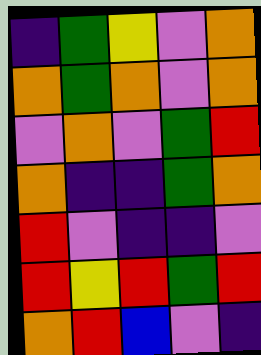[["indigo", "green", "yellow", "violet", "orange"], ["orange", "green", "orange", "violet", "orange"], ["violet", "orange", "violet", "green", "red"], ["orange", "indigo", "indigo", "green", "orange"], ["red", "violet", "indigo", "indigo", "violet"], ["red", "yellow", "red", "green", "red"], ["orange", "red", "blue", "violet", "indigo"]]